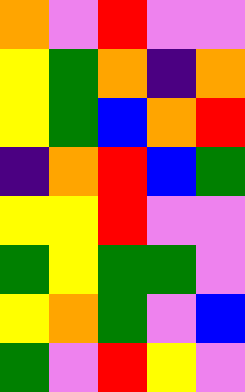[["orange", "violet", "red", "violet", "violet"], ["yellow", "green", "orange", "indigo", "orange"], ["yellow", "green", "blue", "orange", "red"], ["indigo", "orange", "red", "blue", "green"], ["yellow", "yellow", "red", "violet", "violet"], ["green", "yellow", "green", "green", "violet"], ["yellow", "orange", "green", "violet", "blue"], ["green", "violet", "red", "yellow", "violet"]]